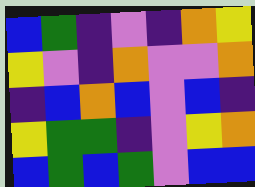[["blue", "green", "indigo", "violet", "indigo", "orange", "yellow"], ["yellow", "violet", "indigo", "orange", "violet", "violet", "orange"], ["indigo", "blue", "orange", "blue", "violet", "blue", "indigo"], ["yellow", "green", "green", "indigo", "violet", "yellow", "orange"], ["blue", "green", "blue", "green", "violet", "blue", "blue"]]